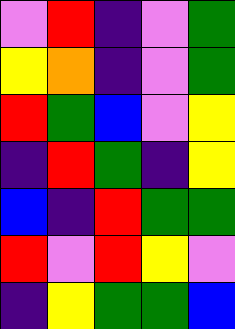[["violet", "red", "indigo", "violet", "green"], ["yellow", "orange", "indigo", "violet", "green"], ["red", "green", "blue", "violet", "yellow"], ["indigo", "red", "green", "indigo", "yellow"], ["blue", "indigo", "red", "green", "green"], ["red", "violet", "red", "yellow", "violet"], ["indigo", "yellow", "green", "green", "blue"]]